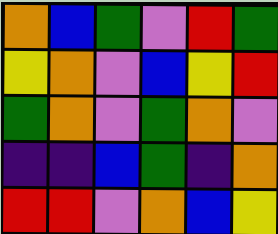[["orange", "blue", "green", "violet", "red", "green"], ["yellow", "orange", "violet", "blue", "yellow", "red"], ["green", "orange", "violet", "green", "orange", "violet"], ["indigo", "indigo", "blue", "green", "indigo", "orange"], ["red", "red", "violet", "orange", "blue", "yellow"]]